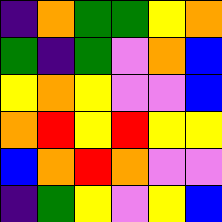[["indigo", "orange", "green", "green", "yellow", "orange"], ["green", "indigo", "green", "violet", "orange", "blue"], ["yellow", "orange", "yellow", "violet", "violet", "blue"], ["orange", "red", "yellow", "red", "yellow", "yellow"], ["blue", "orange", "red", "orange", "violet", "violet"], ["indigo", "green", "yellow", "violet", "yellow", "blue"]]